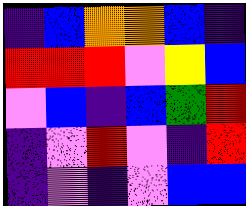[["indigo", "blue", "orange", "orange", "blue", "indigo"], ["red", "red", "red", "violet", "yellow", "blue"], ["violet", "blue", "indigo", "blue", "green", "red"], ["indigo", "violet", "red", "violet", "indigo", "red"], ["indigo", "violet", "indigo", "violet", "blue", "blue"]]